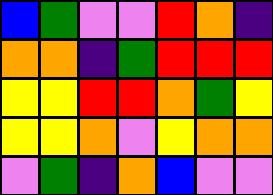[["blue", "green", "violet", "violet", "red", "orange", "indigo"], ["orange", "orange", "indigo", "green", "red", "red", "red"], ["yellow", "yellow", "red", "red", "orange", "green", "yellow"], ["yellow", "yellow", "orange", "violet", "yellow", "orange", "orange"], ["violet", "green", "indigo", "orange", "blue", "violet", "violet"]]